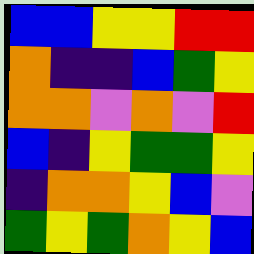[["blue", "blue", "yellow", "yellow", "red", "red"], ["orange", "indigo", "indigo", "blue", "green", "yellow"], ["orange", "orange", "violet", "orange", "violet", "red"], ["blue", "indigo", "yellow", "green", "green", "yellow"], ["indigo", "orange", "orange", "yellow", "blue", "violet"], ["green", "yellow", "green", "orange", "yellow", "blue"]]